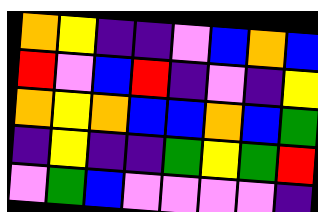[["orange", "yellow", "indigo", "indigo", "violet", "blue", "orange", "blue"], ["red", "violet", "blue", "red", "indigo", "violet", "indigo", "yellow"], ["orange", "yellow", "orange", "blue", "blue", "orange", "blue", "green"], ["indigo", "yellow", "indigo", "indigo", "green", "yellow", "green", "red"], ["violet", "green", "blue", "violet", "violet", "violet", "violet", "indigo"]]